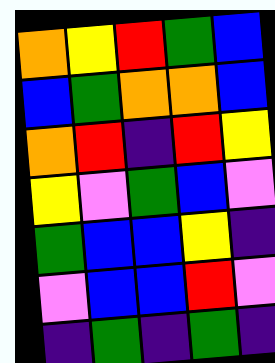[["orange", "yellow", "red", "green", "blue"], ["blue", "green", "orange", "orange", "blue"], ["orange", "red", "indigo", "red", "yellow"], ["yellow", "violet", "green", "blue", "violet"], ["green", "blue", "blue", "yellow", "indigo"], ["violet", "blue", "blue", "red", "violet"], ["indigo", "green", "indigo", "green", "indigo"]]